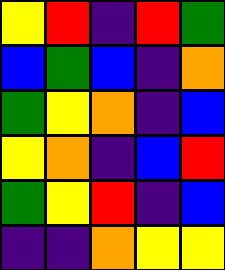[["yellow", "red", "indigo", "red", "green"], ["blue", "green", "blue", "indigo", "orange"], ["green", "yellow", "orange", "indigo", "blue"], ["yellow", "orange", "indigo", "blue", "red"], ["green", "yellow", "red", "indigo", "blue"], ["indigo", "indigo", "orange", "yellow", "yellow"]]